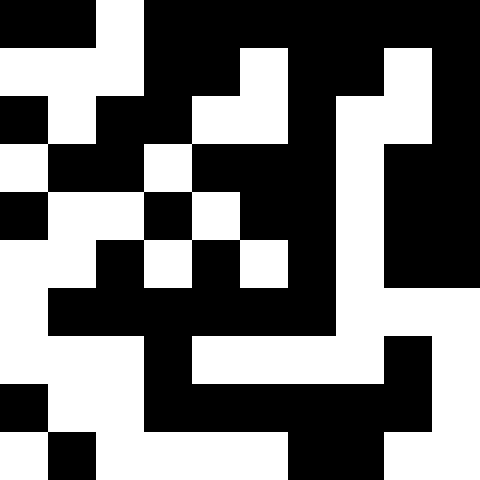[["black", "black", "white", "black", "black", "black", "black", "black", "black", "black"], ["white", "white", "white", "black", "black", "white", "black", "black", "white", "black"], ["black", "white", "black", "black", "white", "white", "black", "white", "white", "black"], ["white", "black", "black", "white", "black", "black", "black", "white", "black", "black"], ["black", "white", "white", "black", "white", "black", "black", "white", "black", "black"], ["white", "white", "black", "white", "black", "white", "black", "white", "black", "black"], ["white", "black", "black", "black", "black", "black", "black", "white", "white", "white"], ["white", "white", "white", "black", "white", "white", "white", "white", "black", "white"], ["black", "white", "white", "black", "black", "black", "black", "black", "black", "white"], ["white", "black", "white", "white", "white", "white", "black", "black", "white", "white"]]